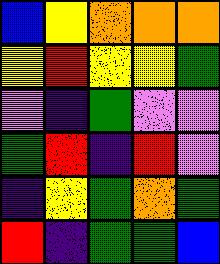[["blue", "yellow", "orange", "orange", "orange"], ["yellow", "red", "yellow", "yellow", "green"], ["violet", "indigo", "green", "violet", "violet"], ["green", "red", "indigo", "red", "violet"], ["indigo", "yellow", "green", "orange", "green"], ["red", "indigo", "green", "green", "blue"]]